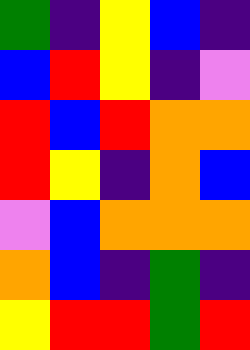[["green", "indigo", "yellow", "blue", "indigo"], ["blue", "red", "yellow", "indigo", "violet"], ["red", "blue", "red", "orange", "orange"], ["red", "yellow", "indigo", "orange", "blue"], ["violet", "blue", "orange", "orange", "orange"], ["orange", "blue", "indigo", "green", "indigo"], ["yellow", "red", "red", "green", "red"]]